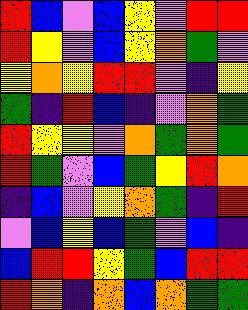[["red", "blue", "violet", "blue", "yellow", "violet", "red", "red"], ["red", "yellow", "violet", "blue", "yellow", "orange", "green", "violet"], ["yellow", "orange", "yellow", "red", "red", "violet", "indigo", "yellow"], ["green", "indigo", "red", "blue", "indigo", "violet", "orange", "green"], ["red", "yellow", "yellow", "violet", "orange", "green", "orange", "green"], ["red", "green", "violet", "blue", "green", "yellow", "red", "orange"], ["indigo", "blue", "violet", "yellow", "orange", "green", "indigo", "red"], ["violet", "blue", "yellow", "blue", "green", "violet", "blue", "indigo"], ["blue", "red", "red", "yellow", "green", "blue", "red", "red"], ["red", "orange", "indigo", "orange", "blue", "orange", "green", "green"]]